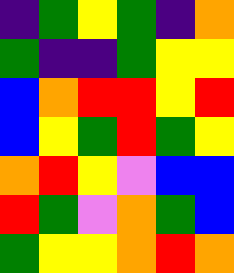[["indigo", "green", "yellow", "green", "indigo", "orange"], ["green", "indigo", "indigo", "green", "yellow", "yellow"], ["blue", "orange", "red", "red", "yellow", "red"], ["blue", "yellow", "green", "red", "green", "yellow"], ["orange", "red", "yellow", "violet", "blue", "blue"], ["red", "green", "violet", "orange", "green", "blue"], ["green", "yellow", "yellow", "orange", "red", "orange"]]